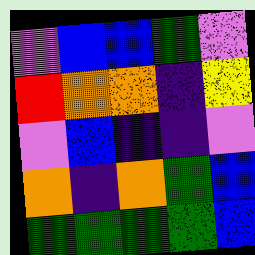[["violet", "blue", "blue", "green", "violet"], ["red", "orange", "orange", "indigo", "yellow"], ["violet", "blue", "indigo", "indigo", "violet"], ["orange", "indigo", "orange", "green", "blue"], ["green", "green", "green", "green", "blue"]]